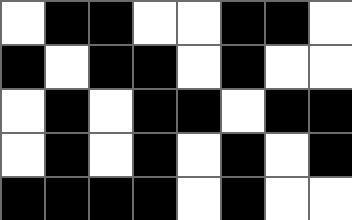[["white", "black", "black", "white", "white", "black", "black", "white"], ["black", "white", "black", "black", "white", "black", "white", "white"], ["white", "black", "white", "black", "black", "white", "black", "black"], ["white", "black", "white", "black", "white", "black", "white", "black"], ["black", "black", "black", "black", "white", "black", "white", "white"]]